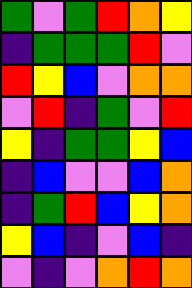[["green", "violet", "green", "red", "orange", "yellow"], ["indigo", "green", "green", "green", "red", "violet"], ["red", "yellow", "blue", "violet", "orange", "orange"], ["violet", "red", "indigo", "green", "violet", "red"], ["yellow", "indigo", "green", "green", "yellow", "blue"], ["indigo", "blue", "violet", "violet", "blue", "orange"], ["indigo", "green", "red", "blue", "yellow", "orange"], ["yellow", "blue", "indigo", "violet", "blue", "indigo"], ["violet", "indigo", "violet", "orange", "red", "orange"]]